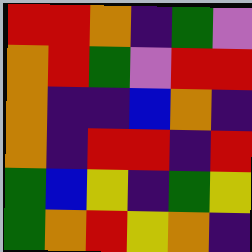[["red", "red", "orange", "indigo", "green", "violet"], ["orange", "red", "green", "violet", "red", "red"], ["orange", "indigo", "indigo", "blue", "orange", "indigo"], ["orange", "indigo", "red", "red", "indigo", "red"], ["green", "blue", "yellow", "indigo", "green", "yellow"], ["green", "orange", "red", "yellow", "orange", "indigo"]]